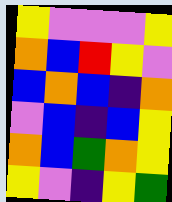[["yellow", "violet", "violet", "violet", "yellow"], ["orange", "blue", "red", "yellow", "violet"], ["blue", "orange", "blue", "indigo", "orange"], ["violet", "blue", "indigo", "blue", "yellow"], ["orange", "blue", "green", "orange", "yellow"], ["yellow", "violet", "indigo", "yellow", "green"]]